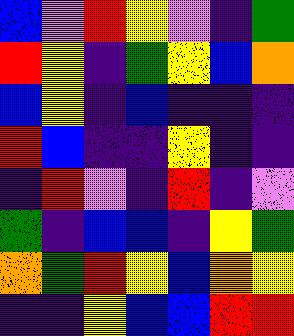[["blue", "violet", "red", "yellow", "violet", "indigo", "green"], ["red", "yellow", "indigo", "green", "yellow", "blue", "orange"], ["blue", "yellow", "indigo", "blue", "indigo", "indigo", "indigo"], ["red", "blue", "indigo", "indigo", "yellow", "indigo", "indigo"], ["indigo", "red", "violet", "indigo", "red", "indigo", "violet"], ["green", "indigo", "blue", "blue", "indigo", "yellow", "green"], ["orange", "green", "red", "yellow", "blue", "orange", "yellow"], ["indigo", "indigo", "yellow", "blue", "blue", "red", "red"]]